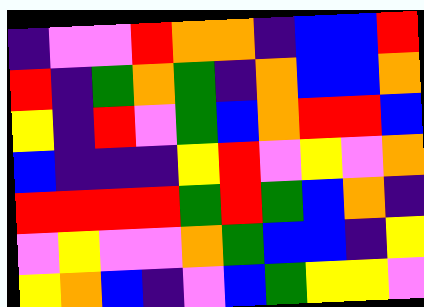[["indigo", "violet", "violet", "red", "orange", "orange", "indigo", "blue", "blue", "red"], ["red", "indigo", "green", "orange", "green", "indigo", "orange", "blue", "blue", "orange"], ["yellow", "indigo", "red", "violet", "green", "blue", "orange", "red", "red", "blue"], ["blue", "indigo", "indigo", "indigo", "yellow", "red", "violet", "yellow", "violet", "orange"], ["red", "red", "red", "red", "green", "red", "green", "blue", "orange", "indigo"], ["violet", "yellow", "violet", "violet", "orange", "green", "blue", "blue", "indigo", "yellow"], ["yellow", "orange", "blue", "indigo", "violet", "blue", "green", "yellow", "yellow", "violet"]]